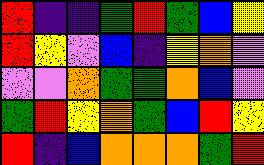[["red", "indigo", "indigo", "green", "red", "green", "blue", "yellow"], ["red", "yellow", "violet", "blue", "indigo", "yellow", "orange", "violet"], ["violet", "violet", "orange", "green", "green", "orange", "blue", "violet"], ["green", "red", "yellow", "orange", "green", "blue", "red", "yellow"], ["red", "indigo", "blue", "orange", "orange", "orange", "green", "red"]]